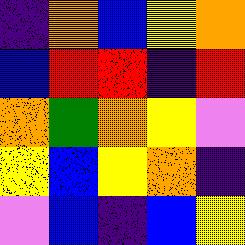[["indigo", "orange", "blue", "yellow", "orange"], ["blue", "red", "red", "indigo", "red"], ["orange", "green", "orange", "yellow", "violet"], ["yellow", "blue", "yellow", "orange", "indigo"], ["violet", "blue", "indigo", "blue", "yellow"]]